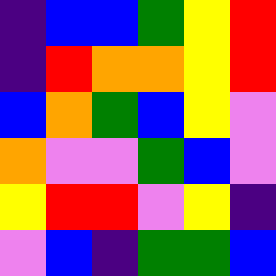[["indigo", "blue", "blue", "green", "yellow", "red"], ["indigo", "red", "orange", "orange", "yellow", "red"], ["blue", "orange", "green", "blue", "yellow", "violet"], ["orange", "violet", "violet", "green", "blue", "violet"], ["yellow", "red", "red", "violet", "yellow", "indigo"], ["violet", "blue", "indigo", "green", "green", "blue"]]